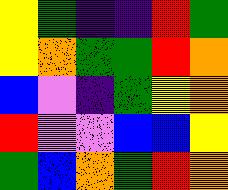[["yellow", "green", "indigo", "indigo", "red", "green"], ["yellow", "orange", "green", "green", "red", "orange"], ["blue", "violet", "indigo", "green", "yellow", "orange"], ["red", "violet", "violet", "blue", "blue", "yellow"], ["green", "blue", "orange", "green", "red", "orange"]]